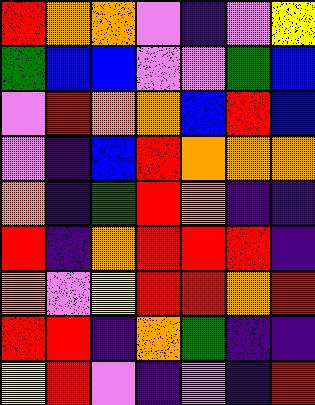[["red", "orange", "orange", "violet", "indigo", "violet", "yellow"], ["green", "blue", "blue", "violet", "violet", "green", "blue"], ["violet", "red", "orange", "orange", "blue", "red", "blue"], ["violet", "indigo", "blue", "red", "orange", "orange", "orange"], ["orange", "indigo", "green", "red", "orange", "indigo", "indigo"], ["red", "indigo", "orange", "red", "red", "red", "indigo"], ["orange", "violet", "yellow", "red", "red", "orange", "red"], ["red", "red", "indigo", "orange", "green", "indigo", "indigo"], ["yellow", "red", "violet", "indigo", "violet", "indigo", "red"]]